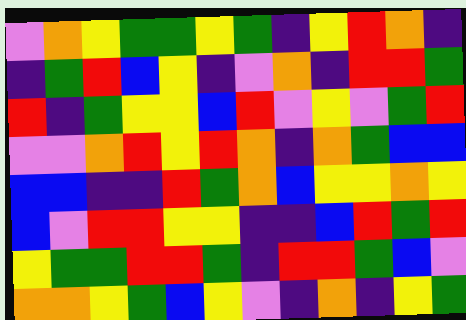[["violet", "orange", "yellow", "green", "green", "yellow", "green", "indigo", "yellow", "red", "orange", "indigo"], ["indigo", "green", "red", "blue", "yellow", "indigo", "violet", "orange", "indigo", "red", "red", "green"], ["red", "indigo", "green", "yellow", "yellow", "blue", "red", "violet", "yellow", "violet", "green", "red"], ["violet", "violet", "orange", "red", "yellow", "red", "orange", "indigo", "orange", "green", "blue", "blue"], ["blue", "blue", "indigo", "indigo", "red", "green", "orange", "blue", "yellow", "yellow", "orange", "yellow"], ["blue", "violet", "red", "red", "yellow", "yellow", "indigo", "indigo", "blue", "red", "green", "red"], ["yellow", "green", "green", "red", "red", "green", "indigo", "red", "red", "green", "blue", "violet"], ["orange", "orange", "yellow", "green", "blue", "yellow", "violet", "indigo", "orange", "indigo", "yellow", "green"]]